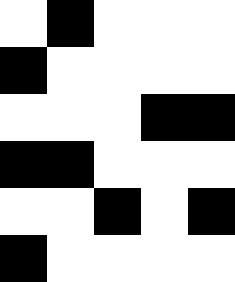[["white", "black", "white", "white", "white"], ["black", "white", "white", "white", "white"], ["white", "white", "white", "black", "black"], ["black", "black", "white", "white", "white"], ["white", "white", "black", "white", "black"], ["black", "white", "white", "white", "white"]]